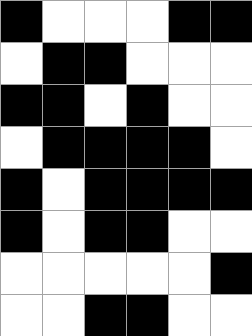[["black", "white", "white", "white", "black", "black"], ["white", "black", "black", "white", "white", "white"], ["black", "black", "white", "black", "white", "white"], ["white", "black", "black", "black", "black", "white"], ["black", "white", "black", "black", "black", "black"], ["black", "white", "black", "black", "white", "white"], ["white", "white", "white", "white", "white", "black"], ["white", "white", "black", "black", "white", "white"]]